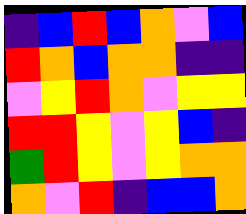[["indigo", "blue", "red", "blue", "orange", "violet", "blue"], ["red", "orange", "blue", "orange", "orange", "indigo", "indigo"], ["violet", "yellow", "red", "orange", "violet", "yellow", "yellow"], ["red", "red", "yellow", "violet", "yellow", "blue", "indigo"], ["green", "red", "yellow", "violet", "yellow", "orange", "orange"], ["orange", "violet", "red", "indigo", "blue", "blue", "orange"]]